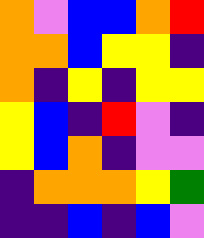[["orange", "violet", "blue", "blue", "orange", "red"], ["orange", "orange", "blue", "yellow", "yellow", "indigo"], ["orange", "indigo", "yellow", "indigo", "yellow", "yellow"], ["yellow", "blue", "indigo", "red", "violet", "indigo"], ["yellow", "blue", "orange", "indigo", "violet", "violet"], ["indigo", "orange", "orange", "orange", "yellow", "green"], ["indigo", "indigo", "blue", "indigo", "blue", "violet"]]